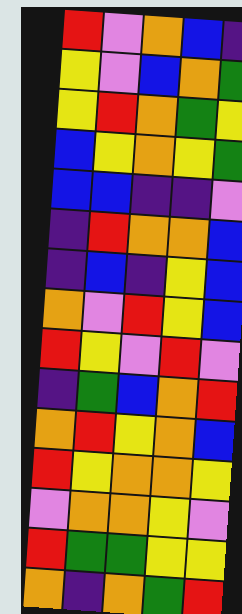[["red", "violet", "orange", "blue", "indigo"], ["yellow", "violet", "blue", "orange", "green"], ["yellow", "red", "orange", "green", "yellow"], ["blue", "yellow", "orange", "yellow", "green"], ["blue", "blue", "indigo", "indigo", "violet"], ["indigo", "red", "orange", "orange", "blue"], ["indigo", "blue", "indigo", "yellow", "blue"], ["orange", "violet", "red", "yellow", "blue"], ["red", "yellow", "violet", "red", "violet"], ["indigo", "green", "blue", "orange", "red"], ["orange", "red", "yellow", "orange", "blue"], ["red", "yellow", "orange", "orange", "yellow"], ["violet", "orange", "orange", "yellow", "violet"], ["red", "green", "green", "yellow", "yellow"], ["orange", "indigo", "orange", "green", "red"]]